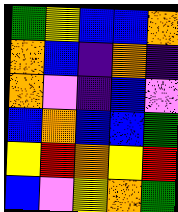[["green", "yellow", "blue", "blue", "orange"], ["orange", "blue", "indigo", "orange", "indigo"], ["orange", "violet", "indigo", "blue", "violet"], ["blue", "orange", "blue", "blue", "green"], ["yellow", "red", "orange", "yellow", "red"], ["blue", "violet", "yellow", "orange", "green"]]